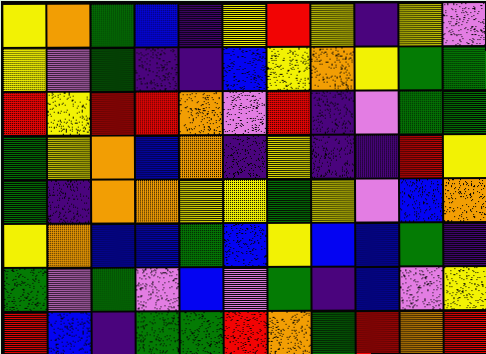[["yellow", "orange", "green", "blue", "indigo", "yellow", "red", "yellow", "indigo", "yellow", "violet"], ["yellow", "violet", "green", "indigo", "indigo", "blue", "yellow", "orange", "yellow", "green", "green"], ["red", "yellow", "red", "red", "orange", "violet", "red", "indigo", "violet", "green", "green"], ["green", "yellow", "orange", "blue", "orange", "indigo", "yellow", "indigo", "indigo", "red", "yellow"], ["green", "indigo", "orange", "orange", "yellow", "yellow", "green", "yellow", "violet", "blue", "orange"], ["yellow", "orange", "blue", "blue", "green", "blue", "yellow", "blue", "blue", "green", "indigo"], ["green", "violet", "green", "violet", "blue", "violet", "green", "indigo", "blue", "violet", "yellow"], ["red", "blue", "indigo", "green", "green", "red", "orange", "green", "red", "orange", "red"]]